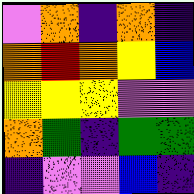[["violet", "orange", "indigo", "orange", "indigo"], ["orange", "red", "orange", "yellow", "blue"], ["yellow", "yellow", "yellow", "violet", "violet"], ["orange", "green", "indigo", "green", "green"], ["indigo", "violet", "violet", "blue", "indigo"]]